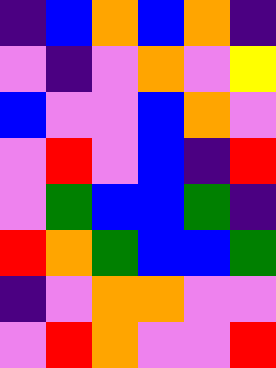[["indigo", "blue", "orange", "blue", "orange", "indigo"], ["violet", "indigo", "violet", "orange", "violet", "yellow"], ["blue", "violet", "violet", "blue", "orange", "violet"], ["violet", "red", "violet", "blue", "indigo", "red"], ["violet", "green", "blue", "blue", "green", "indigo"], ["red", "orange", "green", "blue", "blue", "green"], ["indigo", "violet", "orange", "orange", "violet", "violet"], ["violet", "red", "orange", "violet", "violet", "red"]]